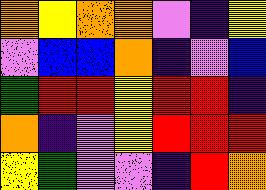[["orange", "yellow", "orange", "orange", "violet", "indigo", "yellow"], ["violet", "blue", "blue", "orange", "indigo", "violet", "blue"], ["green", "red", "red", "yellow", "red", "red", "indigo"], ["orange", "indigo", "violet", "yellow", "red", "red", "red"], ["yellow", "green", "violet", "violet", "indigo", "red", "orange"]]